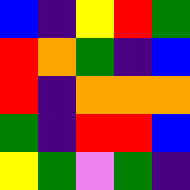[["blue", "indigo", "yellow", "red", "green"], ["red", "orange", "green", "indigo", "blue"], ["red", "indigo", "orange", "orange", "orange"], ["green", "indigo", "red", "red", "blue"], ["yellow", "green", "violet", "green", "indigo"]]